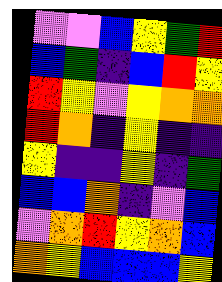[["violet", "violet", "blue", "yellow", "green", "red"], ["blue", "green", "indigo", "blue", "red", "yellow"], ["red", "yellow", "violet", "yellow", "orange", "orange"], ["red", "orange", "indigo", "yellow", "indigo", "indigo"], ["yellow", "indigo", "indigo", "yellow", "indigo", "green"], ["blue", "blue", "orange", "indigo", "violet", "blue"], ["violet", "orange", "red", "yellow", "orange", "blue"], ["orange", "yellow", "blue", "blue", "blue", "yellow"]]